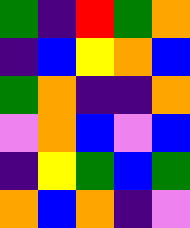[["green", "indigo", "red", "green", "orange"], ["indigo", "blue", "yellow", "orange", "blue"], ["green", "orange", "indigo", "indigo", "orange"], ["violet", "orange", "blue", "violet", "blue"], ["indigo", "yellow", "green", "blue", "green"], ["orange", "blue", "orange", "indigo", "violet"]]